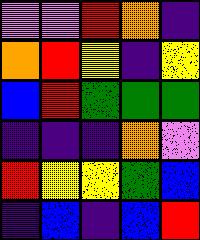[["violet", "violet", "red", "orange", "indigo"], ["orange", "red", "yellow", "indigo", "yellow"], ["blue", "red", "green", "green", "green"], ["indigo", "indigo", "indigo", "orange", "violet"], ["red", "yellow", "yellow", "green", "blue"], ["indigo", "blue", "indigo", "blue", "red"]]